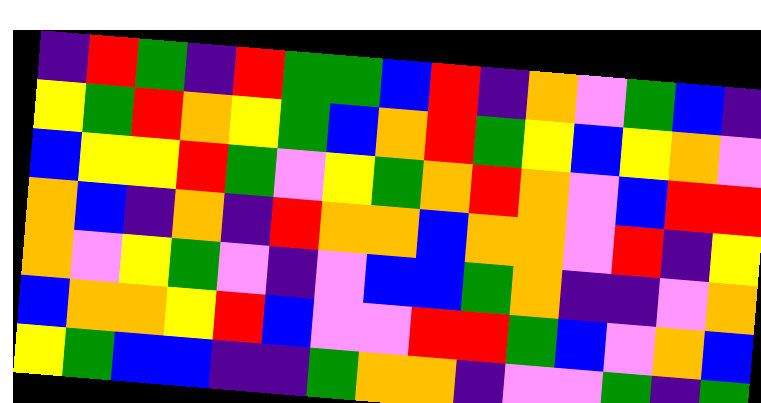[["indigo", "red", "green", "indigo", "red", "green", "green", "blue", "red", "indigo", "orange", "violet", "green", "blue", "indigo"], ["yellow", "green", "red", "orange", "yellow", "green", "blue", "orange", "red", "green", "yellow", "blue", "yellow", "orange", "violet"], ["blue", "yellow", "yellow", "red", "green", "violet", "yellow", "green", "orange", "red", "orange", "violet", "blue", "red", "red"], ["orange", "blue", "indigo", "orange", "indigo", "red", "orange", "orange", "blue", "orange", "orange", "violet", "red", "indigo", "yellow"], ["orange", "violet", "yellow", "green", "violet", "indigo", "violet", "blue", "blue", "green", "orange", "indigo", "indigo", "violet", "orange"], ["blue", "orange", "orange", "yellow", "red", "blue", "violet", "violet", "red", "red", "green", "blue", "violet", "orange", "blue"], ["yellow", "green", "blue", "blue", "indigo", "indigo", "green", "orange", "orange", "indigo", "violet", "violet", "green", "indigo", "green"]]